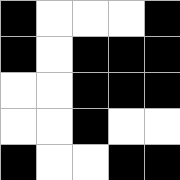[["black", "white", "white", "white", "black"], ["black", "white", "black", "black", "black"], ["white", "white", "black", "black", "black"], ["white", "white", "black", "white", "white"], ["black", "white", "white", "black", "black"]]